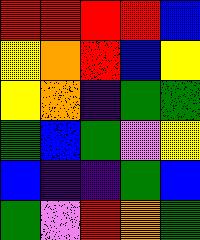[["red", "red", "red", "red", "blue"], ["yellow", "orange", "red", "blue", "yellow"], ["yellow", "orange", "indigo", "green", "green"], ["green", "blue", "green", "violet", "yellow"], ["blue", "indigo", "indigo", "green", "blue"], ["green", "violet", "red", "orange", "green"]]